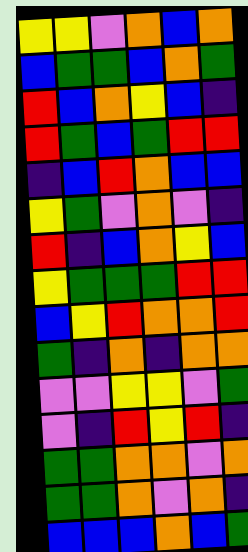[["yellow", "yellow", "violet", "orange", "blue", "orange"], ["blue", "green", "green", "blue", "orange", "green"], ["red", "blue", "orange", "yellow", "blue", "indigo"], ["red", "green", "blue", "green", "red", "red"], ["indigo", "blue", "red", "orange", "blue", "blue"], ["yellow", "green", "violet", "orange", "violet", "indigo"], ["red", "indigo", "blue", "orange", "yellow", "blue"], ["yellow", "green", "green", "green", "red", "red"], ["blue", "yellow", "red", "orange", "orange", "red"], ["green", "indigo", "orange", "indigo", "orange", "orange"], ["violet", "violet", "yellow", "yellow", "violet", "green"], ["violet", "indigo", "red", "yellow", "red", "indigo"], ["green", "green", "orange", "orange", "violet", "orange"], ["green", "green", "orange", "violet", "orange", "indigo"], ["blue", "blue", "blue", "orange", "blue", "green"]]